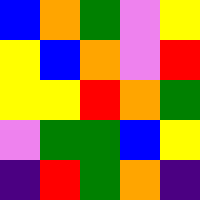[["blue", "orange", "green", "violet", "yellow"], ["yellow", "blue", "orange", "violet", "red"], ["yellow", "yellow", "red", "orange", "green"], ["violet", "green", "green", "blue", "yellow"], ["indigo", "red", "green", "orange", "indigo"]]